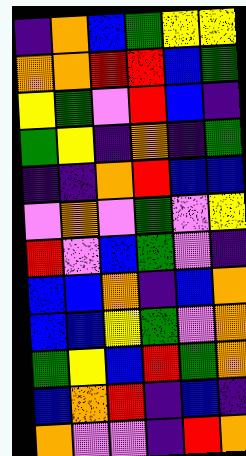[["indigo", "orange", "blue", "green", "yellow", "yellow"], ["orange", "orange", "red", "red", "blue", "green"], ["yellow", "green", "violet", "red", "blue", "indigo"], ["green", "yellow", "indigo", "orange", "indigo", "green"], ["indigo", "indigo", "orange", "red", "blue", "blue"], ["violet", "orange", "violet", "green", "violet", "yellow"], ["red", "violet", "blue", "green", "violet", "indigo"], ["blue", "blue", "orange", "indigo", "blue", "orange"], ["blue", "blue", "yellow", "green", "violet", "orange"], ["green", "yellow", "blue", "red", "green", "orange"], ["blue", "orange", "red", "indigo", "blue", "indigo"], ["orange", "violet", "violet", "indigo", "red", "orange"]]